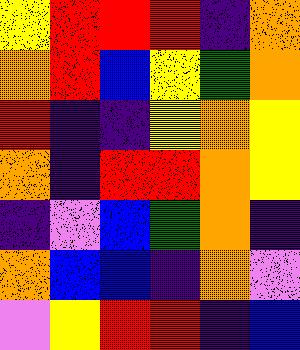[["yellow", "red", "red", "red", "indigo", "orange"], ["orange", "red", "blue", "yellow", "green", "orange"], ["red", "indigo", "indigo", "yellow", "orange", "yellow"], ["orange", "indigo", "red", "red", "orange", "yellow"], ["indigo", "violet", "blue", "green", "orange", "indigo"], ["orange", "blue", "blue", "indigo", "orange", "violet"], ["violet", "yellow", "red", "red", "indigo", "blue"]]